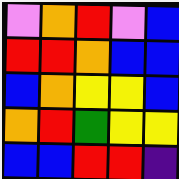[["violet", "orange", "red", "violet", "blue"], ["red", "red", "orange", "blue", "blue"], ["blue", "orange", "yellow", "yellow", "blue"], ["orange", "red", "green", "yellow", "yellow"], ["blue", "blue", "red", "red", "indigo"]]